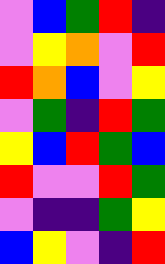[["violet", "blue", "green", "red", "indigo"], ["violet", "yellow", "orange", "violet", "red"], ["red", "orange", "blue", "violet", "yellow"], ["violet", "green", "indigo", "red", "green"], ["yellow", "blue", "red", "green", "blue"], ["red", "violet", "violet", "red", "green"], ["violet", "indigo", "indigo", "green", "yellow"], ["blue", "yellow", "violet", "indigo", "red"]]